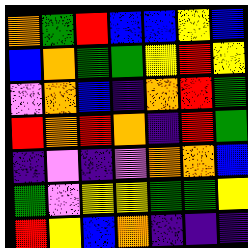[["orange", "green", "red", "blue", "blue", "yellow", "blue"], ["blue", "orange", "green", "green", "yellow", "red", "yellow"], ["violet", "orange", "blue", "indigo", "orange", "red", "green"], ["red", "orange", "red", "orange", "indigo", "red", "green"], ["indigo", "violet", "indigo", "violet", "orange", "orange", "blue"], ["green", "violet", "yellow", "yellow", "green", "green", "yellow"], ["red", "yellow", "blue", "orange", "indigo", "indigo", "indigo"]]